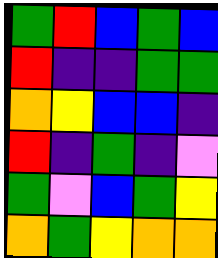[["green", "red", "blue", "green", "blue"], ["red", "indigo", "indigo", "green", "green"], ["orange", "yellow", "blue", "blue", "indigo"], ["red", "indigo", "green", "indigo", "violet"], ["green", "violet", "blue", "green", "yellow"], ["orange", "green", "yellow", "orange", "orange"]]